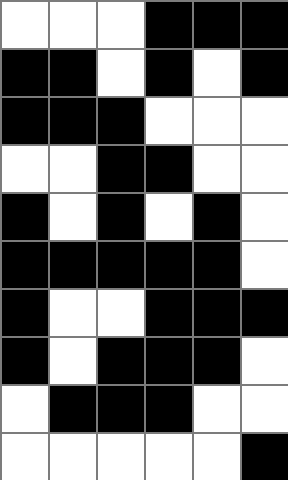[["white", "white", "white", "black", "black", "black"], ["black", "black", "white", "black", "white", "black"], ["black", "black", "black", "white", "white", "white"], ["white", "white", "black", "black", "white", "white"], ["black", "white", "black", "white", "black", "white"], ["black", "black", "black", "black", "black", "white"], ["black", "white", "white", "black", "black", "black"], ["black", "white", "black", "black", "black", "white"], ["white", "black", "black", "black", "white", "white"], ["white", "white", "white", "white", "white", "black"]]